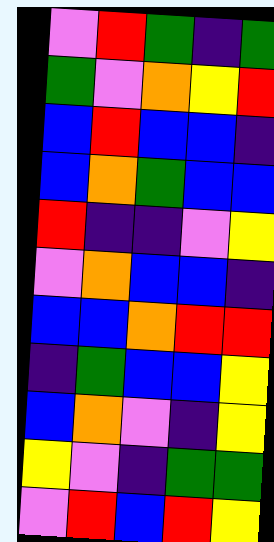[["violet", "red", "green", "indigo", "green"], ["green", "violet", "orange", "yellow", "red"], ["blue", "red", "blue", "blue", "indigo"], ["blue", "orange", "green", "blue", "blue"], ["red", "indigo", "indigo", "violet", "yellow"], ["violet", "orange", "blue", "blue", "indigo"], ["blue", "blue", "orange", "red", "red"], ["indigo", "green", "blue", "blue", "yellow"], ["blue", "orange", "violet", "indigo", "yellow"], ["yellow", "violet", "indigo", "green", "green"], ["violet", "red", "blue", "red", "yellow"]]